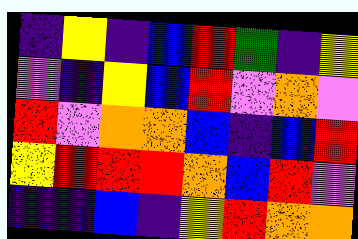[["indigo", "yellow", "indigo", "blue", "red", "green", "indigo", "yellow"], ["violet", "indigo", "yellow", "blue", "red", "violet", "orange", "violet"], ["red", "violet", "orange", "orange", "blue", "indigo", "blue", "red"], ["yellow", "red", "red", "red", "orange", "blue", "red", "violet"], ["indigo", "indigo", "blue", "indigo", "yellow", "red", "orange", "orange"]]